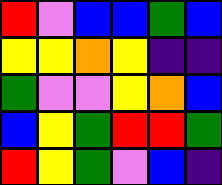[["red", "violet", "blue", "blue", "green", "blue"], ["yellow", "yellow", "orange", "yellow", "indigo", "indigo"], ["green", "violet", "violet", "yellow", "orange", "blue"], ["blue", "yellow", "green", "red", "red", "green"], ["red", "yellow", "green", "violet", "blue", "indigo"]]